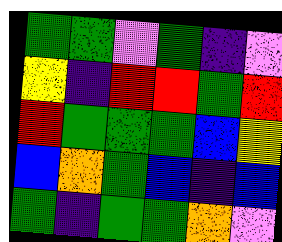[["green", "green", "violet", "green", "indigo", "violet"], ["yellow", "indigo", "red", "red", "green", "red"], ["red", "green", "green", "green", "blue", "yellow"], ["blue", "orange", "green", "blue", "indigo", "blue"], ["green", "indigo", "green", "green", "orange", "violet"]]